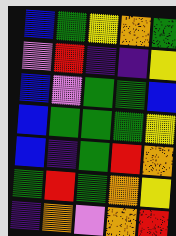[["blue", "green", "yellow", "orange", "green"], ["violet", "red", "indigo", "indigo", "yellow"], ["blue", "violet", "green", "green", "blue"], ["blue", "green", "green", "green", "yellow"], ["blue", "indigo", "green", "red", "orange"], ["green", "red", "green", "orange", "yellow"], ["indigo", "orange", "violet", "orange", "red"]]